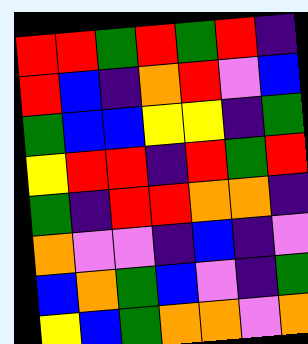[["red", "red", "green", "red", "green", "red", "indigo"], ["red", "blue", "indigo", "orange", "red", "violet", "blue"], ["green", "blue", "blue", "yellow", "yellow", "indigo", "green"], ["yellow", "red", "red", "indigo", "red", "green", "red"], ["green", "indigo", "red", "red", "orange", "orange", "indigo"], ["orange", "violet", "violet", "indigo", "blue", "indigo", "violet"], ["blue", "orange", "green", "blue", "violet", "indigo", "green"], ["yellow", "blue", "green", "orange", "orange", "violet", "orange"]]